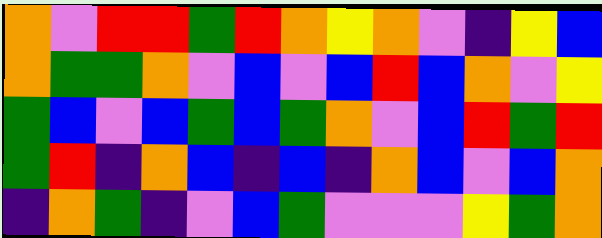[["orange", "violet", "red", "red", "green", "red", "orange", "yellow", "orange", "violet", "indigo", "yellow", "blue"], ["orange", "green", "green", "orange", "violet", "blue", "violet", "blue", "red", "blue", "orange", "violet", "yellow"], ["green", "blue", "violet", "blue", "green", "blue", "green", "orange", "violet", "blue", "red", "green", "red"], ["green", "red", "indigo", "orange", "blue", "indigo", "blue", "indigo", "orange", "blue", "violet", "blue", "orange"], ["indigo", "orange", "green", "indigo", "violet", "blue", "green", "violet", "violet", "violet", "yellow", "green", "orange"]]